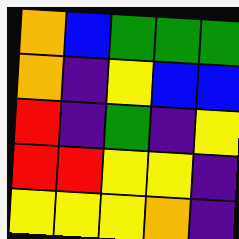[["orange", "blue", "green", "green", "green"], ["orange", "indigo", "yellow", "blue", "blue"], ["red", "indigo", "green", "indigo", "yellow"], ["red", "red", "yellow", "yellow", "indigo"], ["yellow", "yellow", "yellow", "orange", "indigo"]]